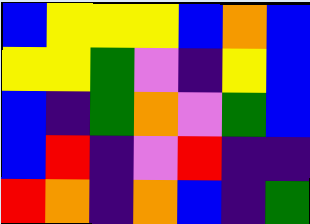[["blue", "yellow", "yellow", "yellow", "blue", "orange", "blue"], ["yellow", "yellow", "green", "violet", "indigo", "yellow", "blue"], ["blue", "indigo", "green", "orange", "violet", "green", "blue"], ["blue", "red", "indigo", "violet", "red", "indigo", "indigo"], ["red", "orange", "indigo", "orange", "blue", "indigo", "green"]]